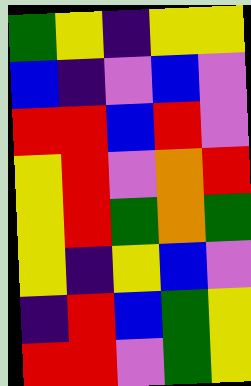[["green", "yellow", "indigo", "yellow", "yellow"], ["blue", "indigo", "violet", "blue", "violet"], ["red", "red", "blue", "red", "violet"], ["yellow", "red", "violet", "orange", "red"], ["yellow", "red", "green", "orange", "green"], ["yellow", "indigo", "yellow", "blue", "violet"], ["indigo", "red", "blue", "green", "yellow"], ["red", "red", "violet", "green", "yellow"]]